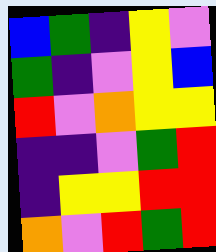[["blue", "green", "indigo", "yellow", "violet"], ["green", "indigo", "violet", "yellow", "blue"], ["red", "violet", "orange", "yellow", "yellow"], ["indigo", "indigo", "violet", "green", "red"], ["indigo", "yellow", "yellow", "red", "red"], ["orange", "violet", "red", "green", "red"]]